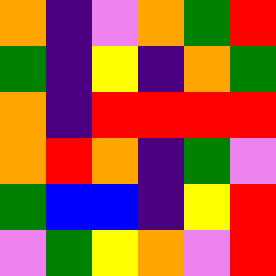[["orange", "indigo", "violet", "orange", "green", "red"], ["green", "indigo", "yellow", "indigo", "orange", "green"], ["orange", "indigo", "red", "red", "red", "red"], ["orange", "red", "orange", "indigo", "green", "violet"], ["green", "blue", "blue", "indigo", "yellow", "red"], ["violet", "green", "yellow", "orange", "violet", "red"]]